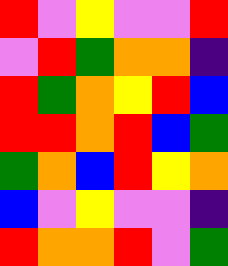[["red", "violet", "yellow", "violet", "violet", "red"], ["violet", "red", "green", "orange", "orange", "indigo"], ["red", "green", "orange", "yellow", "red", "blue"], ["red", "red", "orange", "red", "blue", "green"], ["green", "orange", "blue", "red", "yellow", "orange"], ["blue", "violet", "yellow", "violet", "violet", "indigo"], ["red", "orange", "orange", "red", "violet", "green"]]